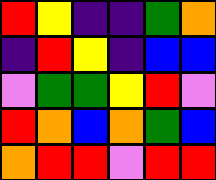[["red", "yellow", "indigo", "indigo", "green", "orange"], ["indigo", "red", "yellow", "indigo", "blue", "blue"], ["violet", "green", "green", "yellow", "red", "violet"], ["red", "orange", "blue", "orange", "green", "blue"], ["orange", "red", "red", "violet", "red", "red"]]